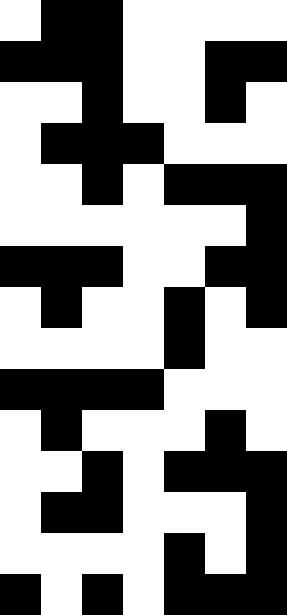[["white", "black", "black", "white", "white", "white", "white"], ["black", "black", "black", "white", "white", "black", "black"], ["white", "white", "black", "white", "white", "black", "white"], ["white", "black", "black", "black", "white", "white", "white"], ["white", "white", "black", "white", "black", "black", "black"], ["white", "white", "white", "white", "white", "white", "black"], ["black", "black", "black", "white", "white", "black", "black"], ["white", "black", "white", "white", "black", "white", "black"], ["white", "white", "white", "white", "black", "white", "white"], ["black", "black", "black", "black", "white", "white", "white"], ["white", "black", "white", "white", "white", "black", "white"], ["white", "white", "black", "white", "black", "black", "black"], ["white", "black", "black", "white", "white", "white", "black"], ["white", "white", "white", "white", "black", "white", "black"], ["black", "white", "black", "white", "black", "black", "black"]]